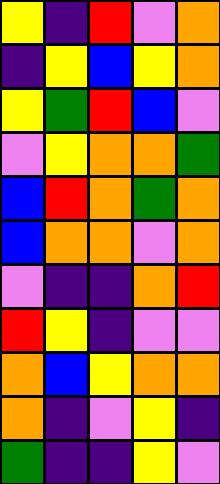[["yellow", "indigo", "red", "violet", "orange"], ["indigo", "yellow", "blue", "yellow", "orange"], ["yellow", "green", "red", "blue", "violet"], ["violet", "yellow", "orange", "orange", "green"], ["blue", "red", "orange", "green", "orange"], ["blue", "orange", "orange", "violet", "orange"], ["violet", "indigo", "indigo", "orange", "red"], ["red", "yellow", "indigo", "violet", "violet"], ["orange", "blue", "yellow", "orange", "orange"], ["orange", "indigo", "violet", "yellow", "indigo"], ["green", "indigo", "indigo", "yellow", "violet"]]